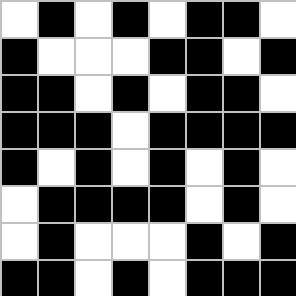[["white", "black", "white", "black", "white", "black", "black", "white"], ["black", "white", "white", "white", "black", "black", "white", "black"], ["black", "black", "white", "black", "white", "black", "black", "white"], ["black", "black", "black", "white", "black", "black", "black", "black"], ["black", "white", "black", "white", "black", "white", "black", "white"], ["white", "black", "black", "black", "black", "white", "black", "white"], ["white", "black", "white", "white", "white", "black", "white", "black"], ["black", "black", "white", "black", "white", "black", "black", "black"]]